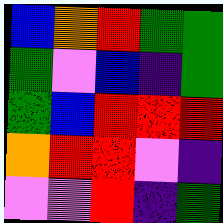[["blue", "orange", "red", "green", "green"], ["green", "violet", "blue", "indigo", "green"], ["green", "blue", "red", "red", "red"], ["orange", "red", "red", "violet", "indigo"], ["violet", "violet", "red", "indigo", "green"]]